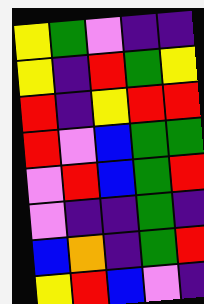[["yellow", "green", "violet", "indigo", "indigo"], ["yellow", "indigo", "red", "green", "yellow"], ["red", "indigo", "yellow", "red", "red"], ["red", "violet", "blue", "green", "green"], ["violet", "red", "blue", "green", "red"], ["violet", "indigo", "indigo", "green", "indigo"], ["blue", "orange", "indigo", "green", "red"], ["yellow", "red", "blue", "violet", "indigo"]]